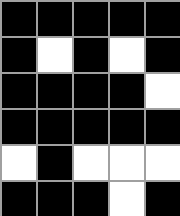[["black", "black", "black", "black", "black"], ["black", "white", "black", "white", "black"], ["black", "black", "black", "black", "white"], ["black", "black", "black", "black", "black"], ["white", "black", "white", "white", "white"], ["black", "black", "black", "white", "black"]]